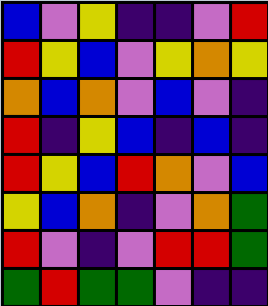[["blue", "violet", "yellow", "indigo", "indigo", "violet", "red"], ["red", "yellow", "blue", "violet", "yellow", "orange", "yellow"], ["orange", "blue", "orange", "violet", "blue", "violet", "indigo"], ["red", "indigo", "yellow", "blue", "indigo", "blue", "indigo"], ["red", "yellow", "blue", "red", "orange", "violet", "blue"], ["yellow", "blue", "orange", "indigo", "violet", "orange", "green"], ["red", "violet", "indigo", "violet", "red", "red", "green"], ["green", "red", "green", "green", "violet", "indigo", "indigo"]]